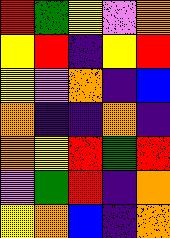[["red", "green", "yellow", "violet", "orange"], ["yellow", "red", "indigo", "yellow", "red"], ["yellow", "violet", "orange", "indigo", "blue"], ["orange", "indigo", "indigo", "orange", "indigo"], ["orange", "yellow", "red", "green", "red"], ["violet", "green", "red", "indigo", "orange"], ["yellow", "orange", "blue", "indigo", "orange"]]